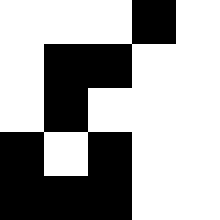[["white", "white", "white", "black", "white"], ["white", "black", "black", "white", "white"], ["white", "black", "white", "white", "white"], ["black", "white", "black", "white", "white"], ["black", "black", "black", "white", "white"]]